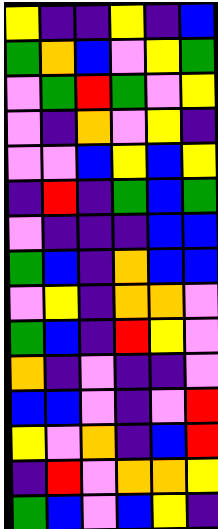[["yellow", "indigo", "indigo", "yellow", "indigo", "blue"], ["green", "orange", "blue", "violet", "yellow", "green"], ["violet", "green", "red", "green", "violet", "yellow"], ["violet", "indigo", "orange", "violet", "yellow", "indigo"], ["violet", "violet", "blue", "yellow", "blue", "yellow"], ["indigo", "red", "indigo", "green", "blue", "green"], ["violet", "indigo", "indigo", "indigo", "blue", "blue"], ["green", "blue", "indigo", "orange", "blue", "blue"], ["violet", "yellow", "indigo", "orange", "orange", "violet"], ["green", "blue", "indigo", "red", "yellow", "violet"], ["orange", "indigo", "violet", "indigo", "indigo", "violet"], ["blue", "blue", "violet", "indigo", "violet", "red"], ["yellow", "violet", "orange", "indigo", "blue", "red"], ["indigo", "red", "violet", "orange", "orange", "yellow"], ["green", "blue", "violet", "blue", "yellow", "indigo"]]